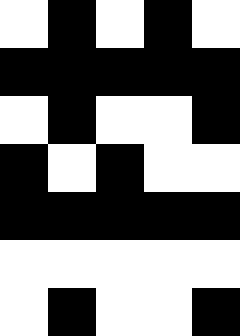[["white", "black", "white", "black", "white"], ["black", "black", "black", "black", "black"], ["white", "black", "white", "white", "black"], ["black", "white", "black", "white", "white"], ["black", "black", "black", "black", "black"], ["white", "white", "white", "white", "white"], ["white", "black", "white", "white", "black"]]